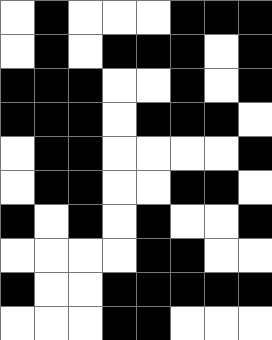[["white", "black", "white", "white", "white", "black", "black", "black"], ["white", "black", "white", "black", "black", "black", "white", "black"], ["black", "black", "black", "white", "white", "black", "white", "black"], ["black", "black", "black", "white", "black", "black", "black", "white"], ["white", "black", "black", "white", "white", "white", "white", "black"], ["white", "black", "black", "white", "white", "black", "black", "white"], ["black", "white", "black", "white", "black", "white", "white", "black"], ["white", "white", "white", "white", "black", "black", "white", "white"], ["black", "white", "white", "black", "black", "black", "black", "black"], ["white", "white", "white", "black", "black", "white", "white", "white"]]